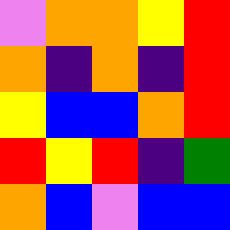[["violet", "orange", "orange", "yellow", "red"], ["orange", "indigo", "orange", "indigo", "red"], ["yellow", "blue", "blue", "orange", "red"], ["red", "yellow", "red", "indigo", "green"], ["orange", "blue", "violet", "blue", "blue"]]